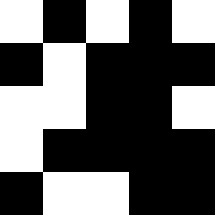[["white", "black", "white", "black", "white"], ["black", "white", "black", "black", "black"], ["white", "white", "black", "black", "white"], ["white", "black", "black", "black", "black"], ["black", "white", "white", "black", "black"]]